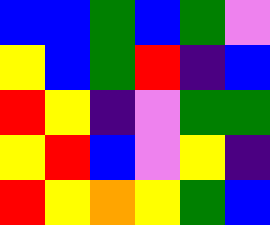[["blue", "blue", "green", "blue", "green", "violet"], ["yellow", "blue", "green", "red", "indigo", "blue"], ["red", "yellow", "indigo", "violet", "green", "green"], ["yellow", "red", "blue", "violet", "yellow", "indigo"], ["red", "yellow", "orange", "yellow", "green", "blue"]]